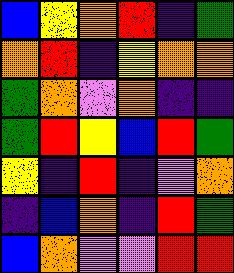[["blue", "yellow", "orange", "red", "indigo", "green"], ["orange", "red", "indigo", "yellow", "orange", "orange"], ["green", "orange", "violet", "orange", "indigo", "indigo"], ["green", "red", "yellow", "blue", "red", "green"], ["yellow", "indigo", "red", "indigo", "violet", "orange"], ["indigo", "blue", "orange", "indigo", "red", "green"], ["blue", "orange", "violet", "violet", "red", "red"]]